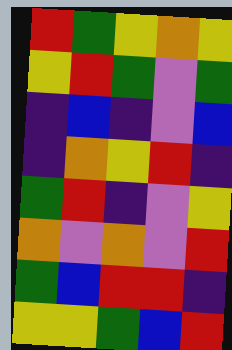[["red", "green", "yellow", "orange", "yellow"], ["yellow", "red", "green", "violet", "green"], ["indigo", "blue", "indigo", "violet", "blue"], ["indigo", "orange", "yellow", "red", "indigo"], ["green", "red", "indigo", "violet", "yellow"], ["orange", "violet", "orange", "violet", "red"], ["green", "blue", "red", "red", "indigo"], ["yellow", "yellow", "green", "blue", "red"]]